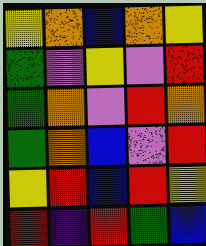[["yellow", "orange", "blue", "orange", "yellow"], ["green", "violet", "yellow", "violet", "red"], ["green", "orange", "violet", "red", "orange"], ["green", "orange", "blue", "violet", "red"], ["yellow", "red", "blue", "red", "yellow"], ["red", "indigo", "red", "green", "blue"]]